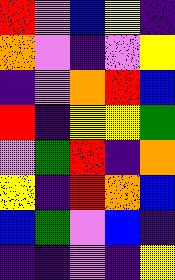[["red", "violet", "blue", "yellow", "indigo"], ["orange", "violet", "indigo", "violet", "yellow"], ["indigo", "violet", "orange", "red", "blue"], ["red", "indigo", "yellow", "yellow", "green"], ["violet", "green", "red", "indigo", "orange"], ["yellow", "indigo", "red", "orange", "blue"], ["blue", "green", "violet", "blue", "indigo"], ["indigo", "indigo", "violet", "indigo", "yellow"]]